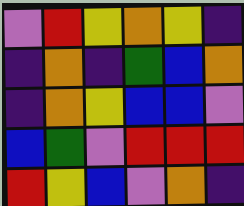[["violet", "red", "yellow", "orange", "yellow", "indigo"], ["indigo", "orange", "indigo", "green", "blue", "orange"], ["indigo", "orange", "yellow", "blue", "blue", "violet"], ["blue", "green", "violet", "red", "red", "red"], ["red", "yellow", "blue", "violet", "orange", "indigo"]]